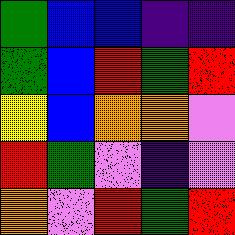[["green", "blue", "blue", "indigo", "indigo"], ["green", "blue", "red", "green", "red"], ["yellow", "blue", "orange", "orange", "violet"], ["red", "green", "violet", "indigo", "violet"], ["orange", "violet", "red", "green", "red"]]